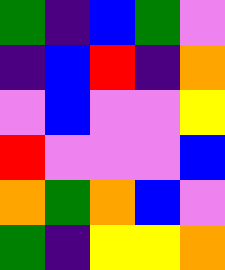[["green", "indigo", "blue", "green", "violet"], ["indigo", "blue", "red", "indigo", "orange"], ["violet", "blue", "violet", "violet", "yellow"], ["red", "violet", "violet", "violet", "blue"], ["orange", "green", "orange", "blue", "violet"], ["green", "indigo", "yellow", "yellow", "orange"]]